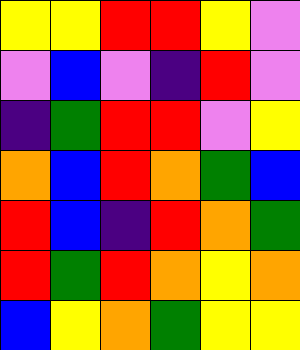[["yellow", "yellow", "red", "red", "yellow", "violet"], ["violet", "blue", "violet", "indigo", "red", "violet"], ["indigo", "green", "red", "red", "violet", "yellow"], ["orange", "blue", "red", "orange", "green", "blue"], ["red", "blue", "indigo", "red", "orange", "green"], ["red", "green", "red", "orange", "yellow", "orange"], ["blue", "yellow", "orange", "green", "yellow", "yellow"]]